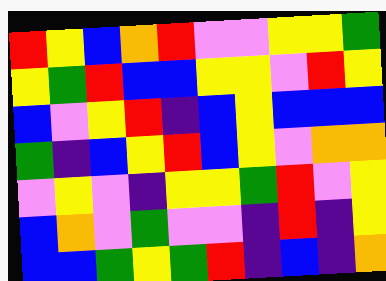[["red", "yellow", "blue", "orange", "red", "violet", "violet", "yellow", "yellow", "green"], ["yellow", "green", "red", "blue", "blue", "yellow", "yellow", "violet", "red", "yellow"], ["blue", "violet", "yellow", "red", "indigo", "blue", "yellow", "blue", "blue", "blue"], ["green", "indigo", "blue", "yellow", "red", "blue", "yellow", "violet", "orange", "orange"], ["violet", "yellow", "violet", "indigo", "yellow", "yellow", "green", "red", "violet", "yellow"], ["blue", "orange", "violet", "green", "violet", "violet", "indigo", "red", "indigo", "yellow"], ["blue", "blue", "green", "yellow", "green", "red", "indigo", "blue", "indigo", "orange"]]